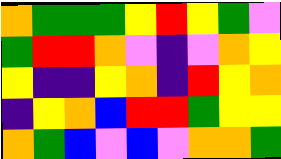[["orange", "green", "green", "green", "yellow", "red", "yellow", "green", "violet"], ["green", "red", "red", "orange", "violet", "indigo", "violet", "orange", "yellow"], ["yellow", "indigo", "indigo", "yellow", "orange", "indigo", "red", "yellow", "orange"], ["indigo", "yellow", "orange", "blue", "red", "red", "green", "yellow", "yellow"], ["orange", "green", "blue", "violet", "blue", "violet", "orange", "orange", "green"]]